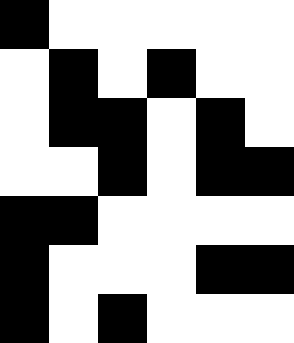[["black", "white", "white", "white", "white", "white"], ["white", "black", "white", "black", "white", "white"], ["white", "black", "black", "white", "black", "white"], ["white", "white", "black", "white", "black", "black"], ["black", "black", "white", "white", "white", "white"], ["black", "white", "white", "white", "black", "black"], ["black", "white", "black", "white", "white", "white"]]